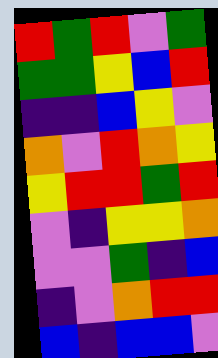[["red", "green", "red", "violet", "green"], ["green", "green", "yellow", "blue", "red"], ["indigo", "indigo", "blue", "yellow", "violet"], ["orange", "violet", "red", "orange", "yellow"], ["yellow", "red", "red", "green", "red"], ["violet", "indigo", "yellow", "yellow", "orange"], ["violet", "violet", "green", "indigo", "blue"], ["indigo", "violet", "orange", "red", "red"], ["blue", "indigo", "blue", "blue", "violet"]]